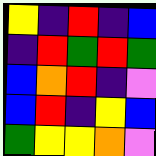[["yellow", "indigo", "red", "indigo", "blue"], ["indigo", "red", "green", "red", "green"], ["blue", "orange", "red", "indigo", "violet"], ["blue", "red", "indigo", "yellow", "blue"], ["green", "yellow", "yellow", "orange", "violet"]]